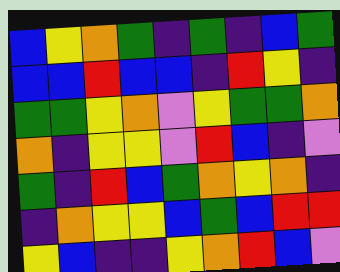[["blue", "yellow", "orange", "green", "indigo", "green", "indigo", "blue", "green"], ["blue", "blue", "red", "blue", "blue", "indigo", "red", "yellow", "indigo"], ["green", "green", "yellow", "orange", "violet", "yellow", "green", "green", "orange"], ["orange", "indigo", "yellow", "yellow", "violet", "red", "blue", "indigo", "violet"], ["green", "indigo", "red", "blue", "green", "orange", "yellow", "orange", "indigo"], ["indigo", "orange", "yellow", "yellow", "blue", "green", "blue", "red", "red"], ["yellow", "blue", "indigo", "indigo", "yellow", "orange", "red", "blue", "violet"]]